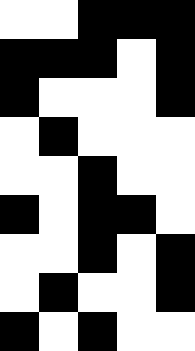[["white", "white", "black", "black", "black"], ["black", "black", "black", "white", "black"], ["black", "white", "white", "white", "black"], ["white", "black", "white", "white", "white"], ["white", "white", "black", "white", "white"], ["black", "white", "black", "black", "white"], ["white", "white", "black", "white", "black"], ["white", "black", "white", "white", "black"], ["black", "white", "black", "white", "white"]]